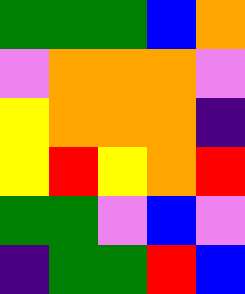[["green", "green", "green", "blue", "orange"], ["violet", "orange", "orange", "orange", "violet"], ["yellow", "orange", "orange", "orange", "indigo"], ["yellow", "red", "yellow", "orange", "red"], ["green", "green", "violet", "blue", "violet"], ["indigo", "green", "green", "red", "blue"]]